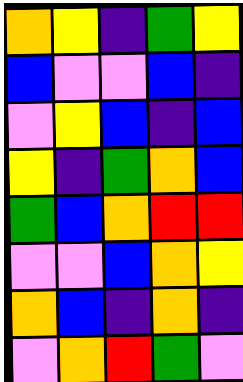[["orange", "yellow", "indigo", "green", "yellow"], ["blue", "violet", "violet", "blue", "indigo"], ["violet", "yellow", "blue", "indigo", "blue"], ["yellow", "indigo", "green", "orange", "blue"], ["green", "blue", "orange", "red", "red"], ["violet", "violet", "blue", "orange", "yellow"], ["orange", "blue", "indigo", "orange", "indigo"], ["violet", "orange", "red", "green", "violet"]]